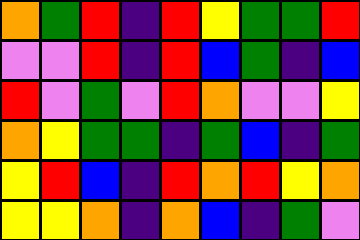[["orange", "green", "red", "indigo", "red", "yellow", "green", "green", "red"], ["violet", "violet", "red", "indigo", "red", "blue", "green", "indigo", "blue"], ["red", "violet", "green", "violet", "red", "orange", "violet", "violet", "yellow"], ["orange", "yellow", "green", "green", "indigo", "green", "blue", "indigo", "green"], ["yellow", "red", "blue", "indigo", "red", "orange", "red", "yellow", "orange"], ["yellow", "yellow", "orange", "indigo", "orange", "blue", "indigo", "green", "violet"]]